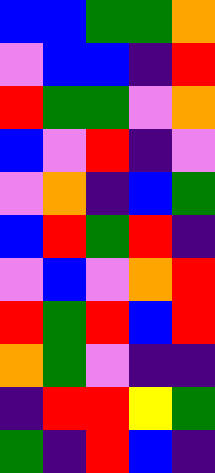[["blue", "blue", "green", "green", "orange"], ["violet", "blue", "blue", "indigo", "red"], ["red", "green", "green", "violet", "orange"], ["blue", "violet", "red", "indigo", "violet"], ["violet", "orange", "indigo", "blue", "green"], ["blue", "red", "green", "red", "indigo"], ["violet", "blue", "violet", "orange", "red"], ["red", "green", "red", "blue", "red"], ["orange", "green", "violet", "indigo", "indigo"], ["indigo", "red", "red", "yellow", "green"], ["green", "indigo", "red", "blue", "indigo"]]